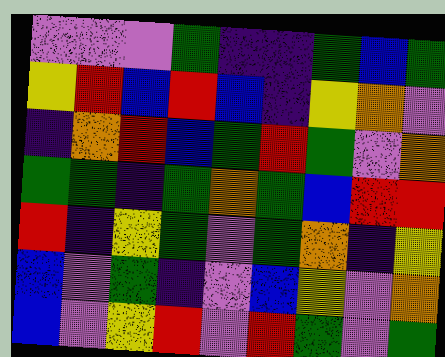[["violet", "violet", "violet", "green", "indigo", "indigo", "green", "blue", "green"], ["yellow", "red", "blue", "red", "blue", "indigo", "yellow", "orange", "violet"], ["indigo", "orange", "red", "blue", "green", "red", "green", "violet", "orange"], ["green", "green", "indigo", "green", "orange", "green", "blue", "red", "red"], ["red", "indigo", "yellow", "green", "violet", "green", "orange", "indigo", "yellow"], ["blue", "violet", "green", "indigo", "violet", "blue", "yellow", "violet", "orange"], ["blue", "violet", "yellow", "red", "violet", "red", "green", "violet", "green"]]